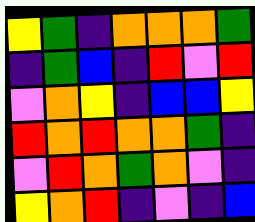[["yellow", "green", "indigo", "orange", "orange", "orange", "green"], ["indigo", "green", "blue", "indigo", "red", "violet", "red"], ["violet", "orange", "yellow", "indigo", "blue", "blue", "yellow"], ["red", "orange", "red", "orange", "orange", "green", "indigo"], ["violet", "red", "orange", "green", "orange", "violet", "indigo"], ["yellow", "orange", "red", "indigo", "violet", "indigo", "blue"]]